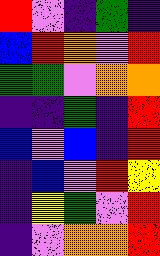[["red", "violet", "indigo", "green", "indigo"], ["blue", "red", "orange", "violet", "red"], ["green", "green", "violet", "orange", "orange"], ["indigo", "indigo", "green", "indigo", "red"], ["blue", "violet", "blue", "indigo", "red"], ["indigo", "blue", "violet", "red", "yellow"], ["indigo", "yellow", "green", "violet", "red"], ["indigo", "violet", "orange", "orange", "red"]]